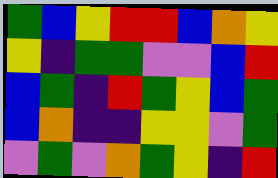[["green", "blue", "yellow", "red", "red", "blue", "orange", "yellow"], ["yellow", "indigo", "green", "green", "violet", "violet", "blue", "red"], ["blue", "green", "indigo", "red", "green", "yellow", "blue", "green"], ["blue", "orange", "indigo", "indigo", "yellow", "yellow", "violet", "green"], ["violet", "green", "violet", "orange", "green", "yellow", "indigo", "red"]]